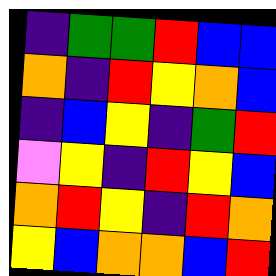[["indigo", "green", "green", "red", "blue", "blue"], ["orange", "indigo", "red", "yellow", "orange", "blue"], ["indigo", "blue", "yellow", "indigo", "green", "red"], ["violet", "yellow", "indigo", "red", "yellow", "blue"], ["orange", "red", "yellow", "indigo", "red", "orange"], ["yellow", "blue", "orange", "orange", "blue", "red"]]